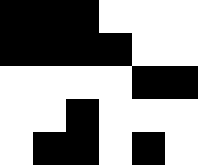[["black", "black", "black", "white", "white", "white"], ["black", "black", "black", "black", "white", "white"], ["white", "white", "white", "white", "black", "black"], ["white", "white", "black", "white", "white", "white"], ["white", "black", "black", "white", "black", "white"]]